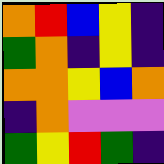[["orange", "red", "blue", "yellow", "indigo"], ["green", "orange", "indigo", "yellow", "indigo"], ["orange", "orange", "yellow", "blue", "orange"], ["indigo", "orange", "violet", "violet", "violet"], ["green", "yellow", "red", "green", "indigo"]]